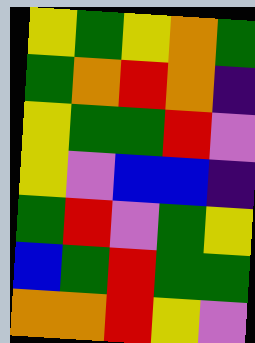[["yellow", "green", "yellow", "orange", "green"], ["green", "orange", "red", "orange", "indigo"], ["yellow", "green", "green", "red", "violet"], ["yellow", "violet", "blue", "blue", "indigo"], ["green", "red", "violet", "green", "yellow"], ["blue", "green", "red", "green", "green"], ["orange", "orange", "red", "yellow", "violet"]]